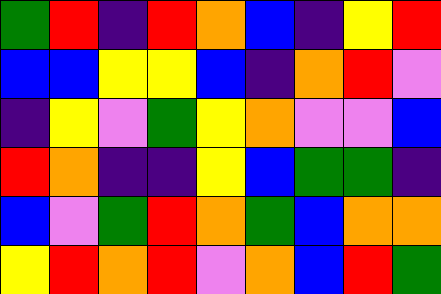[["green", "red", "indigo", "red", "orange", "blue", "indigo", "yellow", "red"], ["blue", "blue", "yellow", "yellow", "blue", "indigo", "orange", "red", "violet"], ["indigo", "yellow", "violet", "green", "yellow", "orange", "violet", "violet", "blue"], ["red", "orange", "indigo", "indigo", "yellow", "blue", "green", "green", "indigo"], ["blue", "violet", "green", "red", "orange", "green", "blue", "orange", "orange"], ["yellow", "red", "orange", "red", "violet", "orange", "blue", "red", "green"]]